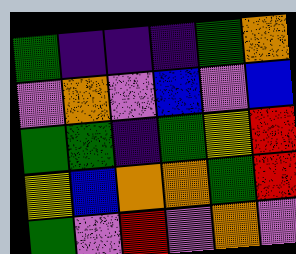[["green", "indigo", "indigo", "indigo", "green", "orange"], ["violet", "orange", "violet", "blue", "violet", "blue"], ["green", "green", "indigo", "green", "yellow", "red"], ["yellow", "blue", "orange", "orange", "green", "red"], ["green", "violet", "red", "violet", "orange", "violet"]]